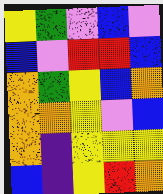[["yellow", "green", "violet", "blue", "violet"], ["blue", "violet", "red", "red", "blue"], ["orange", "green", "yellow", "blue", "orange"], ["orange", "orange", "yellow", "violet", "blue"], ["orange", "indigo", "yellow", "yellow", "yellow"], ["blue", "indigo", "yellow", "red", "orange"]]